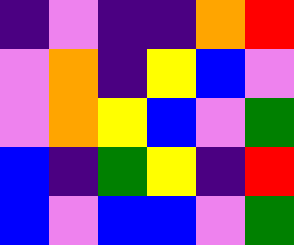[["indigo", "violet", "indigo", "indigo", "orange", "red"], ["violet", "orange", "indigo", "yellow", "blue", "violet"], ["violet", "orange", "yellow", "blue", "violet", "green"], ["blue", "indigo", "green", "yellow", "indigo", "red"], ["blue", "violet", "blue", "blue", "violet", "green"]]